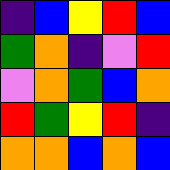[["indigo", "blue", "yellow", "red", "blue"], ["green", "orange", "indigo", "violet", "red"], ["violet", "orange", "green", "blue", "orange"], ["red", "green", "yellow", "red", "indigo"], ["orange", "orange", "blue", "orange", "blue"]]